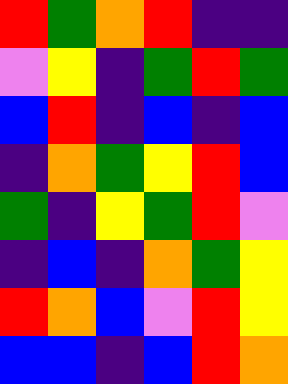[["red", "green", "orange", "red", "indigo", "indigo"], ["violet", "yellow", "indigo", "green", "red", "green"], ["blue", "red", "indigo", "blue", "indigo", "blue"], ["indigo", "orange", "green", "yellow", "red", "blue"], ["green", "indigo", "yellow", "green", "red", "violet"], ["indigo", "blue", "indigo", "orange", "green", "yellow"], ["red", "orange", "blue", "violet", "red", "yellow"], ["blue", "blue", "indigo", "blue", "red", "orange"]]